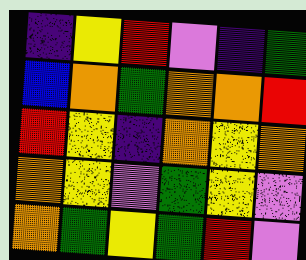[["indigo", "yellow", "red", "violet", "indigo", "green"], ["blue", "orange", "green", "orange", "orange", "red"], ["red", "yellow", "indigo", "orange", "yellow", "orange"], ["orange", "yellow", "violet", "green", "yellow", "violet"], ["orange", "green", "yellow", "green", "red", "violet"]]